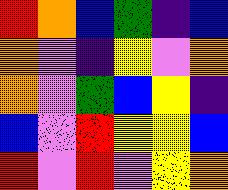[["red", "orange", "blue", "green", "indigo", "blue"], ["orange", "violet", "indigo", "yellow", "violet", "orange"], ["orange", "violet", "green", "blue", "yellow", "indigo"], ["blue", "violet", "red", "yellow", "yellow", "blue"], ["red", "violet", "red", "violet", "yellow", "orange"]]